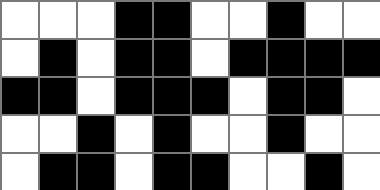[["white", "white", "white", "black", "black", "white", "white", "black", "white", "white"], ["white", "black", "white", "black", "black", "white", "black", "black", "black", "black"], ["black", "black", "white", "black", "black", "black", "white", "black", "black", "white"], ["white", "white", "black", "white", "black", "white", "white", "black", "white", "white"], ["white", "black", "black", "white", "black", "black", "white", "white", "black", "white"]]